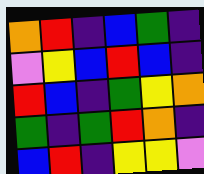[["orange", "red", "indigo", "blue", "green", "indigo"], ["violet", "yellow", "blue", "red", "blue", "indigo"], ["red", "blue", "indigo", "green", "yellow", "orange"], ["green", "indigo", "green", "red", "orange", "indigo"], ["blue", "red", "indigo", "yellow", "yellow", "violet"]]